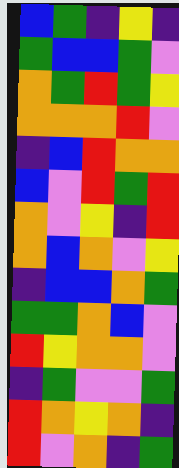[["blue", "green", "indigo", "yellow", "indigo"], ["green", "blue", "blue", "green", "violet"], ["orange", "green", "red", "green", "yellow"], ["orange", "orange", "orange", "red", "violet"], ["indigo", "blue", "red", "orange", "orange"], ["blue", "violet", "red", "green", "red"], ["orange", "violet", "yellow", "indigo", "red"], ["orange", "blue", "orange", "violet", "yellow"], ["indigo", "blue", "blue", "orange", "green"], ["green", "green", "orange", "blue", "violet"], ["red", "yellow", "orange", "orange", "violet"], ["indigo", "green", "violet", "violet", "green"], ["red", "orange", "yellow", "orange", "indigo"], ["red", "violet", "orange", "indigo", "green"]]